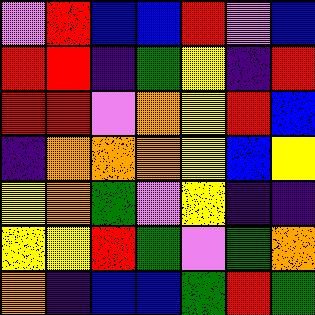[["violet", "red", "blue", "blue", "red", "violet", "blue"], ["red", "red", "indigo", "green", "yellow", "indigo", "red"], ["red", "red", "violet", "orange", "yellow", "red", "blue"], ["indigo", "orange", "orange", "orange", "yellow", "blue", "yellow"], ["yellow", "orange", "green", "violet", "yellow", "indigo", "indigo"], ["yellow", "yellow", "red", "green", "violet", "green", "orange"], ["orange", "indigo", "blue", "blue", "green", "red", "green"]]